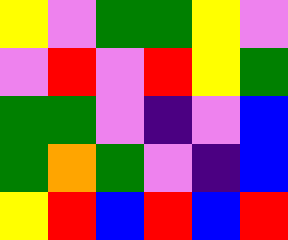[["yellow", "violet", "green", "green", "yellow", "violet"], ["violet", "red", "violet", "red", "yellow", "green"], ["green", "green", "violet", "indigo", "violet", "blue"], ["green", "orange", "green", "violet", "indigo", "blue"], ["yellow", "red", "blue", "red", "blue", "red"]]